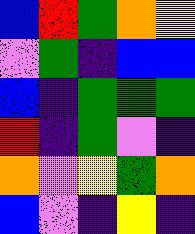[["blue", "red", "green", "orange", "yellow"], ["violet", "green", "indigo", "blue", "blue"], ["blue", "indigo", "green", "green", "green"], ["red", "indigo", "green", "violet", "indigo"], ["orange", "violet", "yellow", "green", "orange"], ["blue", "violet", "indigo", "yellow", "indigo"]]